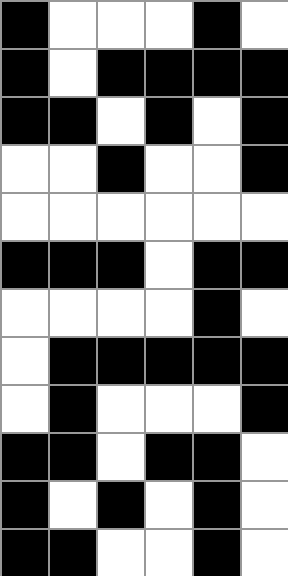[["black", "white", "white", "white", "black", "white"], ["black", "white", "black", "black", "black", "black"], ["black", "black", "white", "black", "white", "black"], ["white", "white", "black", "white", "white", "black"], ["white", "white", "white", "white", "white", "white"], ["black", "black", "black", "white", "black", "black"], ["white", "white", "white", "white", "black", "white"], ["white", "black", "black", "black", "black", "black"], ["white", "black", "white", "white", "white", "black"], ["black", "black", "white", "black", "black", "white"], ["black", "white", "black", "white", "black", "white"], ["black", "black", "white", "white", "black", "white"]]